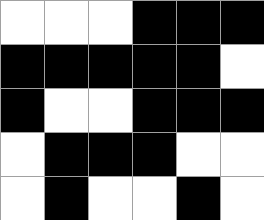[["white", "white", "white", "black", "black", "black"], ["black", "black", "black", "black", "black", "white"], ["black", "white", "white", "black", "black", "black"], ["white", "black", "black", "black", "white", "white"], ["white", "black", "white", "white", "black", "white"]]